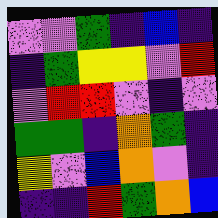[["violet", "violet", "green", "indigo", "blue", "indigo"], ["indigo", "green", "yellow", "yellow", "violet", "red"], ["violet", "red", "red", "violet", "indigo", "violet"], ["green", "green", "indigo", "orange", "green", "indigo"], ["yellow", "violet", "blue", "orange", "violet", "indigo"], ["indigo", "indigo", "red", "green", "orange", "blue"]]